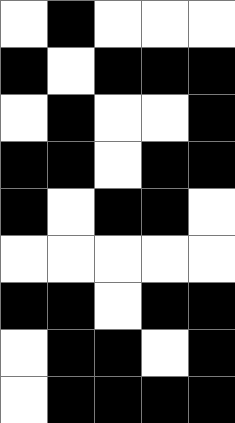[["white", "black", "white", "white", "white"], ["black", "white", "black", "black", "black"], ["white", "black", "white", "white", "black"], ["black", "black", "white", "black", "black"], ["black", "white", "black", "black", "white"], ["white", "white", "white", "white", "white"], ["black", "black", "white", "black", "black"], ["white", "black", "black", "white", "black"], ["white", "black", "black", "black", "black"]]